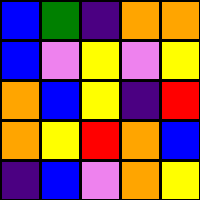[["blue", "green", "indigo", "orange", "orange"], ["blue", "violet", "yellow", "violet", "yellow"], ["orange", "blue", "yellow", "indigo", "red"], ["orange", "yellow", "red", "orange", "blue"], ["indigo", "blue", "violet", "orange", "yellow"]]